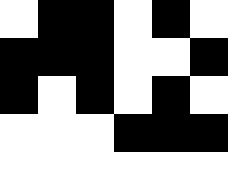[["white", "black", "black", "white", "black", "white"], ["black", "black", "black", "white", "white", "black"], ["black", "white", "black", "white", "black", "white"], ["white", "white", "white", "black", "black", "black"], ["white", "white", "white", "white", "white", "white"]]